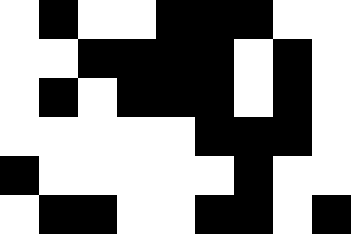[["white", "black", "white", "white", "black", "black", "black", "white", "white"], ["white", "white", "black", "black", "black", "black", "white", "black", "white"], ["white", "black", "white", "black", "black", "black", "white", "black", "white"], ["white", "white", "white", "white", "white", "black", "black", "black", "white"], ["black", "white", "white", "white", "white", "white", "black", "white", "white"], ["white", "black", "black", "white", "white", "black", "black", "white", "black"]]